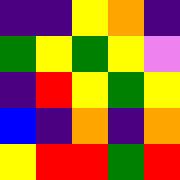[["indigo", "indigo", "yellow", "orange", "indigo"], ["green", "yellow", "green", "yellow", "violet"], ["indigo", "red", "yellow", "green", "yellow"], ["blue", "indigo", "orange", "indigo", "orange"], ["yellow", "red", "red", "green", "red"]]